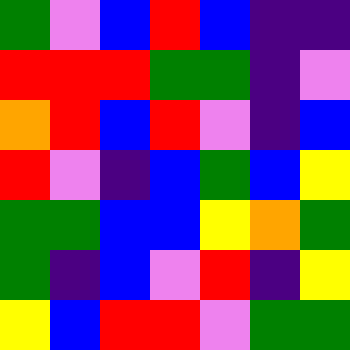[["green", "violet", "blue", "red", "blue", "indigo", "indigo"], ["red", "red", "red", "green", "green", "indigo", "violet"], ["orange", "red", "blue", "red", "violet", "indigo", "blue"], ["red", "violet", "indigo", "blue", "green", "blue", "yellow"], ["green", "green", "blue", "blue", "yellow", "orange", "green"], ["green", "indigo", "blue", "violet", "red", "indigo", "yellow"], ["yellow", "blue", "red", "red", "violet", "green", "green"]]